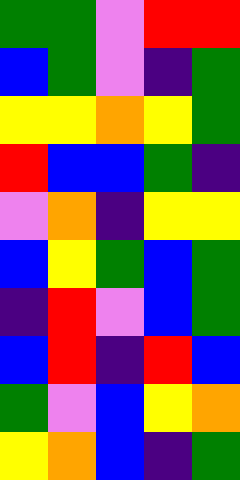[["green", "green", "violet", "red", "red"], ["blue", "green", "violet", "indigo", "green"], ["yellow", "yellow", "orange", "yellow", "green"], ["red", "blue", "blue", "green", "indigo"], ["violet", "orange", "indigo", "yellow", "yellow"], ["blue", "yellow", "green", "blue", "green"], ["indigo", "red", "violet", "blue", "green"], ["blue", "red", "indigo", "red", "blue"], ["green", "violet", "blue", "yellow", "orange"], ["yellow", "orange", "blue", "indigo", "green"]]